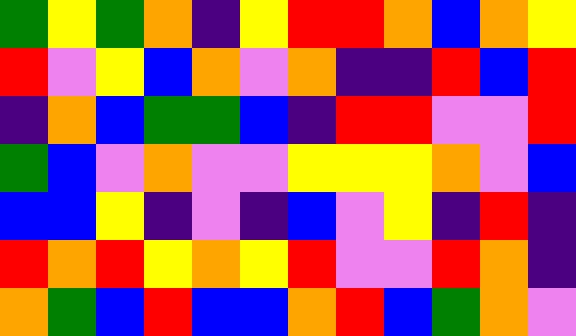[["green", "yellow", "green", "orange", "indigo", "yellow", "red", "red", "orange", "blue", "orange", "yellow"], ["red", "violet", "yellow", "blue", "orange", "violet", "orange", "indigo", "indigo", "red", "blue", "red"], ["indigo", "orange", "blue", "green", "green", "blue", "indigo", "red", "red", "violet", "violet", "red"], ["green", "blue", "violet", "orange", "violet", "violet", "yellow", "yellow", "yellow", "orange", "violet", "blue"], ["blue", "blue", "yellow", "indigo", "violet", "indigo", "blue", "violet", "yellow", "indigo", "red", "indigo"], ["red", "orange", "red", "yellow", "orange", "yellow", "red", "violet", "violet", "red", "orange", "indigo"], ["orange", "green", "blue", "red", "blue", "blue", "orange", "red", "blue", "green", "orange", "violet"]]